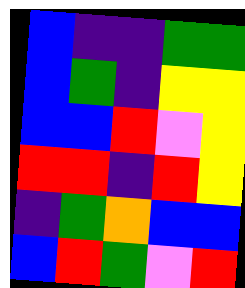[["blue", "indigo", "indigo", "green", "green"], ["blue", "green", "indigo", "yellow", "yellow"], ["blue", "blue", "red", "violet", "yellow"], ["red", "red", "indigo", "red", "yellow"], ["indigo", "green", "orange", "blue", "blue"], ["blue", "red", "green", "violet", "red"]]